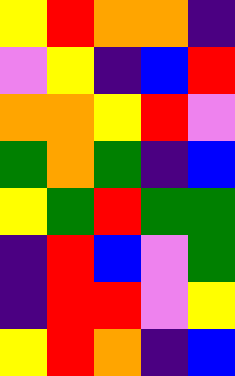[["yellow", "red", "orange", "orange", "indigo"], ["violet", "yellow", "indigo", "blue", "red"], ["orange", "orange", "yellow", "red", "violet"], ["green", "orange", "green", "indigo", "blue"], ["yellow", "green", "red", "green", "green"], ["indigo", "red", "blue", "violet", "green"], ["indigo", "red", "red", "violet", "yellow"], ["yellow", "red", "orange", "indigo", "blue"]]